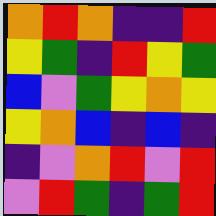[["orange", "red", "orange", "indigo", "indigo", "red"], ["yellow", "green", "indigo", "red", "yellow", "green"], ["blue", "violet", "green", "yellow", "orange", "yellow"], ["yellow", "orange", "blue", "indigo", "blue", "indigo"], ["indigo", "violet", "orange", "red", "violet", "red"], ["violet", "red", "green", "indigo", "green", "red"]]